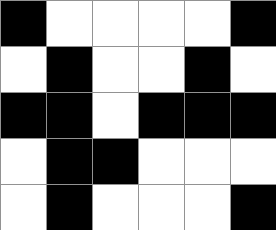[["black", "white", "white", "white", "white", "black"], ["white", "black", "white", "white", "black", "white"], ["black", "black", "white", "black", "black", "black"], ["white", "black", "black", "white", "white", "white"], ["white", "black", "white", "white", "white", "black"]]